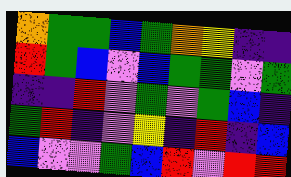[["orange", "green", "green", "blue", "green", "orange", "yellow", "indigo", "indigo"], ["red", "green", "blue", "violet", "blue", "green", "green", "violet", "green"], ["indigo", "indigo", "red", "violet", "green", "violet", "green", "blue", "indigo"], ["green", "red", "indigo", "violet", "yellow", "indigo", "red", "indigo", "blue"], ["blue", "violet", "violet", "green", "blue", "red", "violet", "red", "red"]]